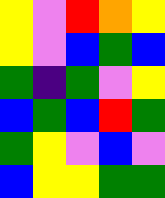[["yellow", "violet", "red", "orange", "yellow"], ["yellow", "violet", "blue", "green", "blue"], ["green", "indigo", "green", "violet", "yellow"], ["blue", "green", "blue", "red", "green"], ["green", "yellow", "violet", "blue", "violet"], ["blue", "yellow", "yellow", "green", "green"]]